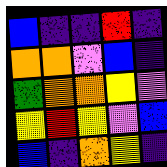[["blue", "indigo", "indigo", "red", "indigo"], ["orange", "orange", "violet", "blue", "indigo"], ["green", "orange", "orange", "yellow", "violet"], ["yellow", "red", "yellow", "violet", "blue"], ["blue", "indigo", "orange", "yellow", "indigo"]]